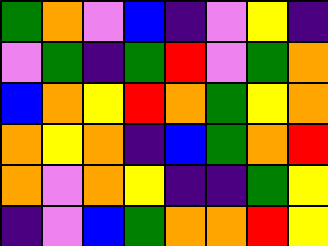[["green", "orange", "violet", "blue", "indigo", "violet", "yellow", "indigo"], ["violet", "green", "indigo", "green", "red", "violet", "green", "orange"], ["blue", "orange", "yellow", "red", "orange", "green", "yellow", "orange"], ["orange", "yellow", "orange", "indigo", "blue", "green", "orange", "red"], ["orange", "violet", "orange", "yellow", "indigo", "indigo", "green", "yellow"], ["indigo", "violet", "blue", "green", "orange", "orange", "red", "yellow"]]